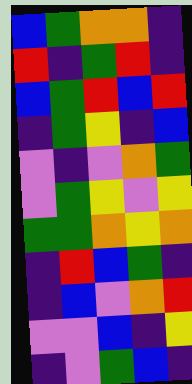[["blue", "green", "orange", "orange", "indigo"], ["red", "indigo", "green", "red", "indigo"], ["blue", "green", "red", "blue", "red"], ["indigo", "green", "yellow", "indigo", "blue"], ["violet", "indigo", "violet", "orange", "green"], ["violet", "green", "yellow", "violet", "yellow"], ["green", "green", "orange", "yellow", "orange"], ["indigo", "red", "blue", "green", "indigo"], ["indigo", "blue", "violet", "orange", "red"], ["violet", "violet", "blue", "indigo", "yellow"], ["indigo", "violet", "green", "blue", "indigo"]]